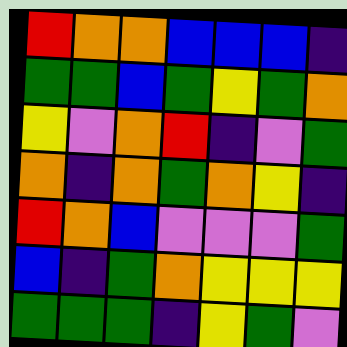[["red", "orange", "orange", "blue", "blue", "blue", "indigo"], ["green", "green", "blue", "green", "yellow", "green", "orange"], ["yellow", "violet", "orange", "red", "indigo", "violet", "green"], ["orange", "indigo", "orange", "green", "orange", "yellow", "indigo"], ["red", "orange", "blue", "violet", "violet", "violet", "green"], ["blue", "indigo", "green", "orange", "yellow", "yellow", "yellow"], ["green", "green", "green", "indigo", "yellow", "green", "violet"]]